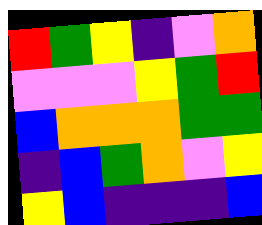[["red", "green", "yellow", "indigo", "violet", "orange"], ["violet", "violet", "violet", "yellow", "green", "red"], ["blue", "orange", "orange", "orange", "green", "green"], ["indigo", "blue", "green", "orange", "violet", "yellow"], ["yellow", "blue", "indigo", "indigo", "indigo", "blue"]]